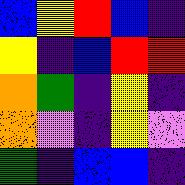[["blue", "yellow", "red", "blue", "indigo"], ["yellow", "indigo", "blue", "red", "red"], ["orange", "green", "indigo", "yellow", "indigo"], ["orange", "violet", "indigo", "yellow", "violet"], ["green", "indigo", "blue", "blue", "indigo"]]